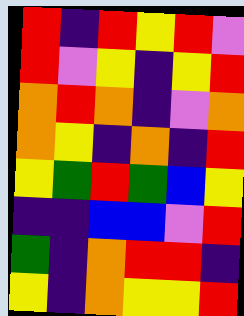[["red", "indigo", "red", "yellow", "red", "violet"], ["red", "violet", "yellow", "indigo", "yellow", "red"], ["orange", "red", "orange", "indigo", "violet", "orange"], ["orange", "yellow", "indigo", "orange", "indigo", "red"], ["yellow", "green", "red", "green", "blue", "yellow"], ["indigo", "indigo", "blue", "blue", "violet", "red"], ["green", "indigo", "orange", "red", "red", "indigo"], ["yellow", "indigo", "orange", "yellow", "yellow", "red"]]